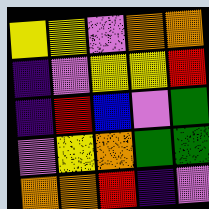[["yellow", "yellow", "violet", "orange", "orange"], ["indigo", "violet", "yellow", "yellow", "red"], ["indigo", "red", "blue", "violet", "green"], ["violet", "yellow", "orange", "green", "green"], ["orange", "orange", "red", "indigo", "violet"]]